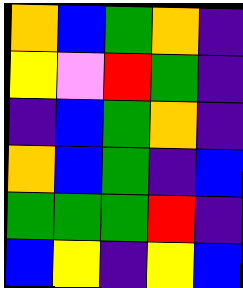[["orange", "blue", "green", "orange", "indigo"], ["yellow", "violet", "red", "green", "indigo"], ["indigo", "blue", "green", "orange", "indigo"], ["orange", "blue", "green", "indigo", "blue"], ["green", "green", "green", "red", "indigo"], ["blue", "yellow", "indigo", "yellow", "blue"]]